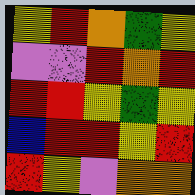[["yellow", "red", "orange", "green", "yellow"], ["violet", "violet", "red", "orange", "red"], ["red", "red", "yellow", "green", "yellow"], ["blue", "red", "red", "yellow", "red"], ["red", "yellow", "violet", "orange", "orange"]]